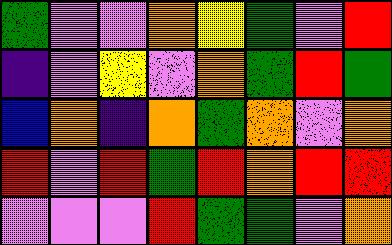[["green", "violet", "violet", "orange", "yellow", "green", "violet", "red"], ["indigo", "violet", "yellow", "violet", "orange", "green", "red", "green"], ["blue", "orange", "indigo", "orange", "green", "orange", "violet", "orange"], ["red", "violet", "red", "green", "red", "orange", "red", "red"], ["violet", "violet", "violet", "red", "green", "green", "violet", "orange"]]